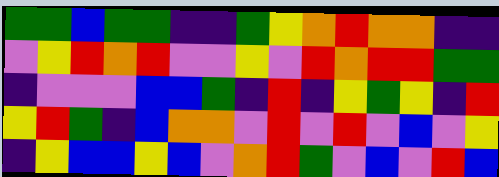[["green", "green", "blue", "green", "green", "indigo", "indigo", "green", "yellow", "orange", "red", "orange", "orange", "indigo", "indigo"], ["violet", "yellow", "red", "orange", "red", "violet", "violet", "yellow", "violet", "red", "orange", "red", "red", "green", "green"], ["indigo", "violet", "violet", "violet", "blue", "blue", "green", "indigo", "red", "indigo", "yellow", "green", "yellow", "indigo", "red"], ["yellow", "red", "green", "indigo", "blue", "orange", "orange", "violet", "red", "violet", "red", "violet", "blue", "violet", "yellow"], ["indigo", "yellow", "blue", "blue", "yellow", "blue", "violet", "orange", "red", "green", "violet", "blue", "violet", "red", "blue"]]